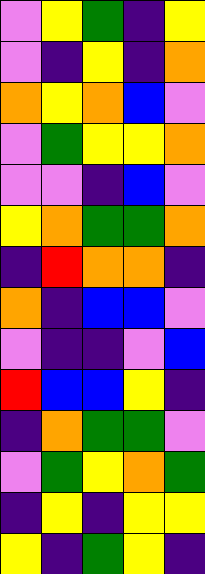[["violet", "yellow", "green", "indigo", "yellow"], ["violet", "indigo", "yellow", "indigo", "orange"], ["orange", "yellow", "orange", "blue", "violet"], ["violet", "green", "yellow", "yellow", "orange"], ["violet", "violet", "indigo", "blue", "violet"], ["yellow", "orange", "green", "green", "orange"], ["indigo", "red", "orange", "orange", "indigo"], ["orange", "indigo", "blue", "blue", "violet"], ["violet", "indigo", "indigo", "violet", "blue"], ["red", "blue", "blue", "yellow", "indigo"], ["indigo", "orange", "green", "green", "violet"], ["violet", "green", "yellow", "orange", "green"], ["indigo", "yellow", "indigo", "yellow", "yellow"], ["yellow", "indigo", "green", "yellow", "indigo"]]